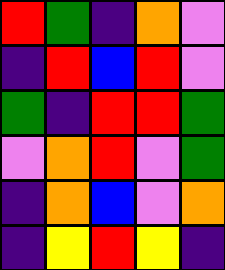[["red", "green", "indigo", "orange", "violet"], ["indigo", "red", "blue", "red", "violet"], ["green", "indigo", "red", "red", "green"], ["violet", "orange", "red", "violet", "green"], ["indigo", "orange", "blue", "violet", "orange"], ["indigo", "yellow", "red", "yellow", "indigo"]]